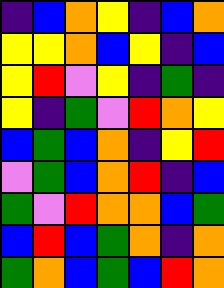[["indigo", "blue", "orange", "yellow", "indigo", "blue", "orange"], ["yellow", "yellow", "orange", "blue", "yellow", "indigo", "blue"], ["yellow", "red", "violet", "yellow", "indigo", "green", "indigo"], ["yellow", "indigo", "green", "violet", "red", "orange", "yellow"], ["blue", "green", "blue", "orange", "indigo", "yellow", "red"], ["violet", "green", "blue", "orange", "red", "indigo", "blue"], ["green", "violet", "red", "orange", "orange", "blue", "green"], ["blue", "red", "blue", "green", "orange", "indigo", "orange"], ["green", "orange", "blue", "green", "blue", "red", "orange"]]